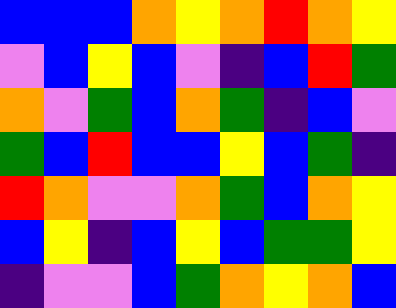[["blue", "blue", "blue", "orange", "yellow", "orange", "red", "orange", "yellow"], ["violet", "blue", "yellow", "blue", "violet", "indigo", "blue", "red", "green"], ["orange", "violet", "green", "blue", "orange", "green", "indigo", "blue", "violet"], ["green", "blue", "red", "blue", "blue", "yellow", "blue", "green", "indigo"], ["red", "orange", "violet", "violet", "orange", "green", "blue", "orange", "yellow"], ["blue", "yellow", "indigo", "blue", "yellow", "blue", "green", "green", "yellow"], ["indigo", "violet", "violet", "blue", "green", "orange", "yellow", "orange", "blue"]]